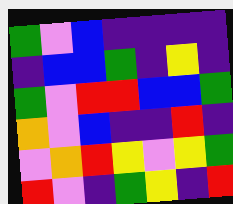[["green", "violet", "blue", "indigo", "indigo", "indigo", "indigo"], ["indigo", "blue", "blue", "green", "indigo", "yellow", "indigo"], ["green", "violet", "red", "red", "blue", "blue", "green"], ["orange", "violet", "blue", "indigo", "indigo", "red", "indigo"], ["violet", "orange", "red", "yellow", "violet", "yellow", "green"], ["red", "violet", "indigo", "green", "yellow", "indigo", "red"]]